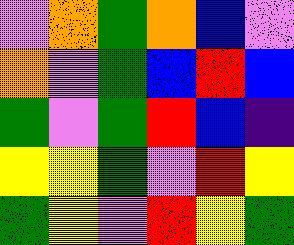[["violet", "orange", "green", "orange", "blue", "violet"], ["orange", "violet", "green", "blue", "red", "blue"], ["green", "violet", "green", "red", "blue", "indigo"], ["yellow", "yellow", "green", "violet", "red", "yellow"], ["green", "yellow", "violet", "red", "yellow", "green"]]